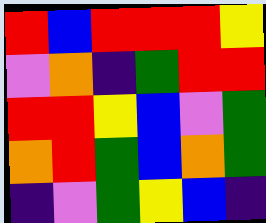[["red", "blue", "red", "red", "red", "yellow"], ["violet", "orange", "indigo", "green", "red", "red"], ["red", "red", "yellow", "blue", "violet", "green"], ["orange", "red", "green", "blue", "orange", "green"], ["indigo", "violet", "green", "yellow", "blue", "indigo"]]